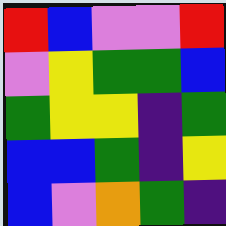[["red", "blue", "violet", "violet", "red"], ["violet", "yellow", "green", "green", "blue"], ["green", "yellow", "yellow", "indigo", "green"], ["blue", "blue", "green", "indigo", "yellow"], ["blue", "violet", "orange", "green", "indigo"]]